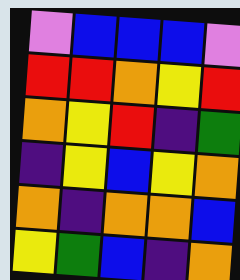[["violet", "blue", "blue", "blue", "violet"], ["red", "red", "orange", "yellow", "red"], ["orange", "yellow", "red", "indigo", "green"], ["indigo", "yellow", "blue", "yellow", "orange"], ["orange", "indigo", "orange", "orange", "blue"], ["yellow", "green", "blue", "indigo", "orange"]]